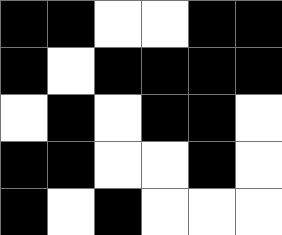[["black", "black", "white", "white", "black", "black"], ["black", "white", "black", "black", "black", "black"], ["white", "black", "white", "black", "black", "white"], ["black", "black", "white", "white", "black", "white"], ["black", "white", "black", "white", "white", "white"]]